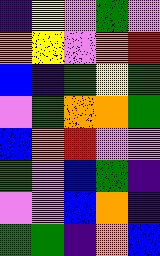[["indigo", "yellow", "violet", "green", "violet"], ["orange", "yellow", "violet", "orange", "red"], ["blue", "indigo", "green", "yellow", "green"], ["violet", "green", "orange", "orange", "green"], ["blue", "orange", "red", "violet", "violet"], ["green", "violet", "blue", "green", "indigo"], ["violet", "violet", "blue", "orange", "indigo"], ["green", "green", "indigo", "orange", "blue"]]